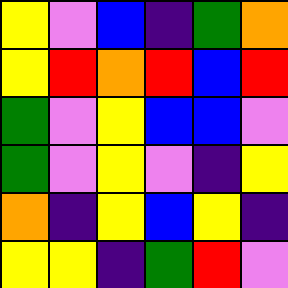[["yellow", "violet", "blue", "indigo", "green", "orange"], ["yellow", "red", "orange", "red", "blue", "red"], ["green", "violet", "yellow", "blue", "blue", "violet"], ["green", "violet", "yellow", "violet", "indigo", "yellow"], ["orange", "indigo", "yellow", "blue", "yellow", "indigo"], ["yellow", "yellow", "indigo", "green", "red", "violet"]]